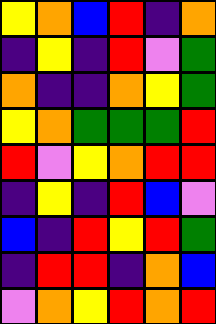[["yellow", "orange", "blue", "red", "indigo", "orange"], ["indigo", "yellow", "indigo", "red", "violet", "green"], ["orange", "indigo", "indigo", "orange", "yellow", "green"], ["yellow", "orange", "green", "green", "green", "red"], ["red", "violet", "yellow", "orange", "red", "red"], ["indigo", "yellow", "indigo", "red", "blue", "violet"], ["blue", "indigo", "red", "yellow", "red", "green"], ["indigo", "red", "red", "indigo", "orange", "blue"], ["violet", "orange", "yellow", "red", "orange", "red"]]